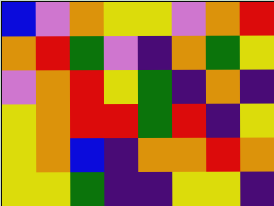[["blue", "violet", "orange", "yellow", "yellow", "violet", "orange", "red"], ["orange", "red", "green", "violet", "indigo", "orange", "green", "yellow"], ["violet", "orange", "red", "yellow", "green", "indigo", "orange", "indigo"], ["yellow", "orange", "red", "red", "green", "red", "indigo", "yellow"], ["yellow", "orange", "blue", "indigo", "orange", "orange", "red", "orange"], ["yellow", "yellow", "green", "indigo", "indigo", "yellow", "yellow", "indigo"]]